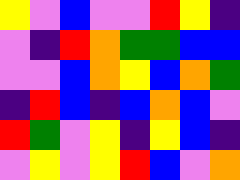[["yellow", "violet", "blue", "violet", "violet", "red", "yellow", "indigo"], ["violet", "indigo", "red", "orange", "green", "green", "blue", "blue"], ["violet", "violet", "blue", "orange", "yellow", "blue", "orange", "green"], ["indigo", "red", "blue", "indigo", "blue", "orange", "blue", "violet"], ["red", "green", "violet", "yellow", "indigo", "yellow", "blue", "indigo"], ["violet", "yellow", "violet", "yellow", "red", "blue", "violet", "orange"]]